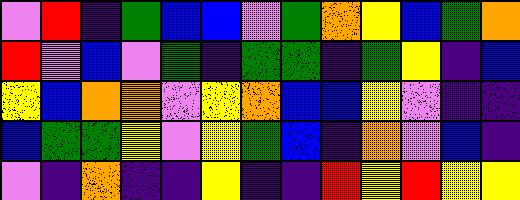[["violet", "red", "indigo", "green", "blue", "blue", "violet", "green", "orange", "yellow", "blue", "green", "orange"], ["red", "violet", "blue", "violet", "green", "indigo", "green", "green", "indigo", "green", "yellow", "indigo", "blue"], ["yellow", "blue", "orange", "orange", "violet", "yellow", "orange", "blue", "blue", "yellow", "violet", "indigo", "indigo"], ["blue", "green", "green", "yellow", "violet", "yellow", "green", "blue", "indigo", "orange", "violet", "blue", "indigo"], ["violet", "indigo", "orange", "indigo", "indigo", "yellow", "indigo", "indigo", "red", "yellow", "red", "yellow", "yellow"]]